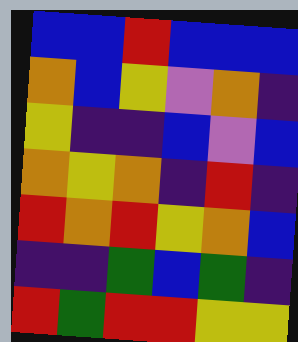[["blue", "blue", "red", "blue", "blue", "blue"], ["orange", "blue", "yellow", "violet", "orange", "indigo"], ["yellow", "indigo", "indigo", "blue", "violet", "blue"], ["orange", "yellow", "orange", "indigo", "red", "indigo"], ["red", "orange", "red", "yellow", "orange", "blue"], ["indigo", "indigo", "green", "blue", "green", "indigo"], ["red", "green", "red", "red", "yellow", "yellow"]]